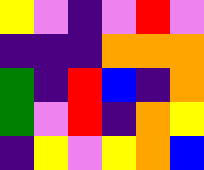[["yellow", "violet", "indigo", "violet", "red", "violet"], ["indigo", "indigo", "indigo", "orange", "orange", "orange"], ["green", "indigo", "red", "blue", "indigo", "orange"], ["green", "violet", "red", "indigo", "orange", "yellow"], ["indigo", "yellow", "violet", "yellow", "orange", "blue"]]